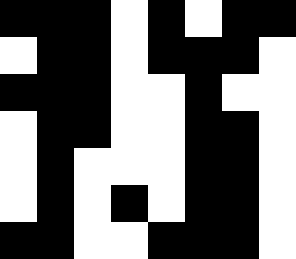[["black", "black", "black", "white", "black", "white", "black", "black"], ["white", "black", "black", "white", "black", "black", "black", "white"], ["black", "black", "black", "white", "white", "black", "white", "white"], ["white", "black", "black", "white", "white", "black", "black", "white"], ["white", "black", "white", "white", "white", "black", "black", "white"], ["white", "black", "white", "black", "white", "black", "black", "white"], ["black", "black", "white", "white", "black", "black", "black", "white"]]